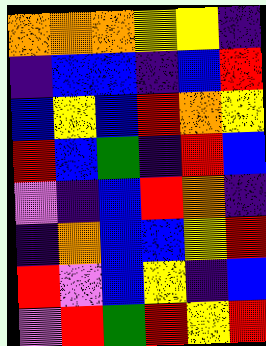[["orange", "orange", "orange", "yellow", "yellow", "indigo"], ["indigo", "blue", "blue", "indigo", "blue", "red"], ["blue", "yellow", "blue", "red", "orange", "yellow"], ["red", "blue", "green", "indigo", "red", "blue"], ["violet", "indigo", "blue", "red", "orange", "indigo"], ["indigo", "orange", "blue", "blue", "yellow", "red"], ["red", "violet", "blue", "yellow", "indigo", "blue"], ["violet", "red", "green", "red", "yellow", "red"]]